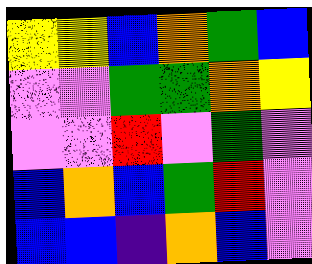[["yellow", "yellow", "blue", "orange", "green", "blue"], ["violet", "violet", "green", "green", "orange", "yellow"], ["violet", "violet", "red", "violet", "green", "violet"], ["blue", "orange", "blue", "green", "red", "violet"], ["blue", "blue", "indigo", "orange", "blue", "violet"]]